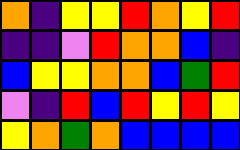[["orange", "indigo", "yellow", "yellow", "red", "orange", "yellow", "red"], ["indigo", "indigo", "violet", "red", "orange", "orange", "blue", "indigo"], ["blue", "yellow", "yellow", "orange", "orange", "blue", "green", "red"], ["violet", "indigo", "red", "blue", "red", "yellow", "red", "yellow"], ["yellow", "orange", "green", "orange", "blue", "blue", "blue", "blue"]]